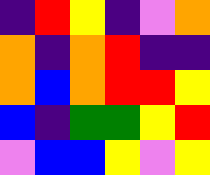[["indigo", "red", "yellow", "indigo", "violet", "orange"], ["orange", "indigo", "orange", "red", "indigo", "indigo"], ["orange", "blue", "orange", "red", "red", "yellow"], ["blue", "indigo", "green", "green", "yellow", "red"], ["violet", "blue", "blue", "yellow", "violet", "yellow"]]